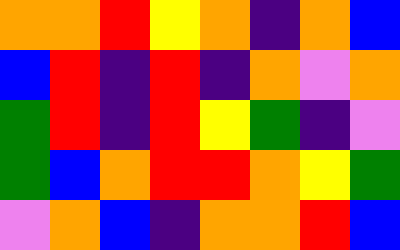[["orange", "orange", "red", "yellow", "orange", "indigo", "orange", "blue"], ["blue", "red", "indigo", "red", "indigo", "orange", "violet", "orange"], ["green", "red", "indigo", "red", "yellow", "green", "indigo", "violet"], ["green", "blue", "orange", "red", "red", "orange", "yellow", "green"], ["violet", "orange", "blue", "indigo", "orange", "orange", "red", "blue"]]